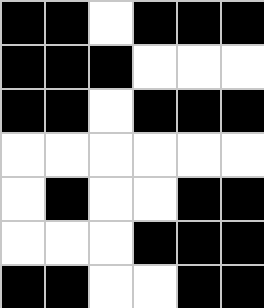[["black", "black", "white", "black", "black", "black"], ["black", "black", "black", "white", "white", "white"], ["black", "black", "white", "black", "black", "black"], ["white", "white", "white", "white", "white", "white"], ["white", "black", "white", "white", "black", "black"], ["white", "white", "white", "black", "black", "black"], ["black", "black", "white", "white", "black", "black"]]